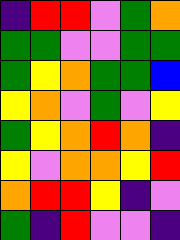[["indigo", "red", "red", "violet", "green", "orange"], ["green", "green", "violet", "violet", "green", "green"], ["green", "yellow", "orange", "green", "green", "blue"], ["yellow", "orange", "violet", "green", "violet", "yellow"], ["green", "yellow", "orange", "red", "orange", "indigo"], ["yellow", "violet", "orange", "orange", "yellow", "red"], ["orange", "red", "red", "yellow", "indigo", "violet"], ["green", "indigo", "red", "violet", "violet", "indigo"]]